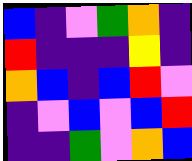[["blue", "indigo", "violet", "green", "orange", "indigo"], ["red", "indigo", "indigo", "indigo", "yellow", "indigo"], ["orange", "blue", "indigo", "blue", "red", "violet"], ["indigo", "violet", "blue", "violet", "blue", "red"], ["indigo", "indigo", "green", "violet", "orange", "blue"]]